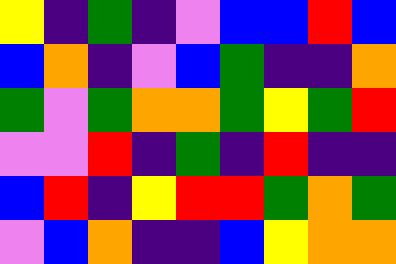[["yellow", "indigo", "green", "indigo", "violet", "blue", "blue", "red", "blue"], ["blue", "orange", "indigo", "violet", "blue", "green", "indigo", "indigo", "orange"], ["green", "violet", "green", "orange", "orange", "green", "yellow", "green", "red"], ["violet", "violet", "red", "indigo", "green", "indigo", "red", "indigo", "indigo"], ["blue", "red", "indigo", "yellow", "red", "red", "green", "orange", "green"], ["violet", "blue", "orange", "indigo", "indigo", "blue", "yellow", "orange", "orange"]]